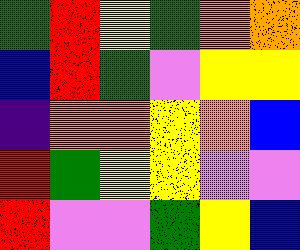[["green", "red", "yellow", "green", "orange", "orange"], ["blue", "red", "green", "violet", "yellow", "yellow"], ["indigo", "orange", "orange", "yellow", "orange", "blue"], ["red", "green", "yellow", "yellow", "violet", "violet"], ["red", "violet", "violet", "green", "yellow", "blue"]]